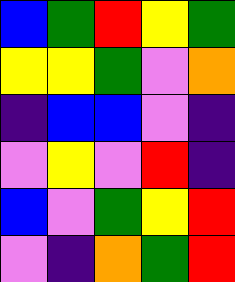[["blue", "green", "red", "yellow", "green"], ["yellow", "yellow", "green", "violet", "orange"], ["indigo", "blue", "blue", "violet", "indigo"], ["violet", "yellow", "violet", "red", "indigo"], ["blue", "violet", "green", "yellow", "red"], ["violet", "indigo", "orange", "green", "red"]]